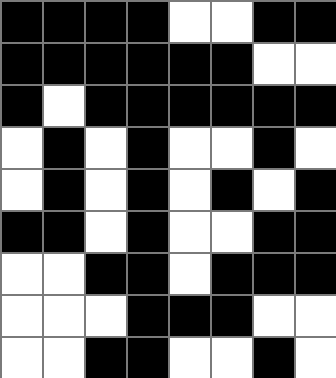[["black", "black", "black", "black", "white", "white", "black", "black"], ["black", "black", "black", "black", "black", "black", "white", "white"], ["black", "white", "black", "black", "black", "black", "black", "black"], ["white", "black", "white", "black", "white", "white", "black", "white"], ["white", "black", "white", "black", "white", "black", "white", "black"], ["black", "black", "white", "black", "white", "white", "black", "black"], ["white", "white", "black", "black", "white", "black", "black", "black"], ["white", "white", "white", "black", "black", "black", "white", "white"], ["white", "white", "black", "black", "white", "white", "black", "white"]]